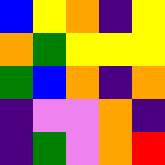[["blue", "yellow", "orange", "indigo", "yellow"], ["orange", "green", "yellow", "yellow", "yellow"], ["green", "blue", "orange", "indigo", "orange"], ["indigo", "violet", "violet", "orange", "indigo"], ["indigo", "green", "violet", "orange", "red"]]